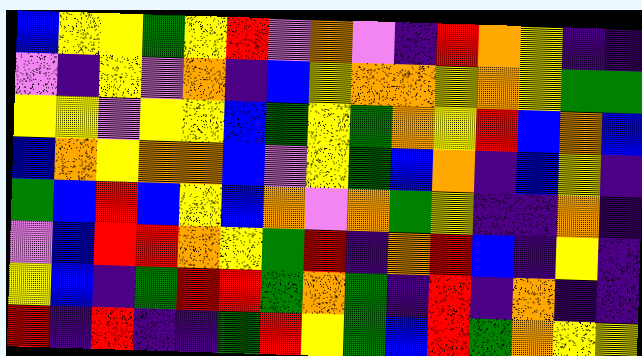[["blue", "yellow", "yellow", "green", "yellow", "red", "violet", "orange", "violet", "indigo", "red", "orange", "yellow", "indigo", "indigo"], ["violet", "indigo", "yellow", "violet", "orange", "indigo", "blue", "yellow", "orange", "orange", "yellow", "orange", "yellow", "green", "green"], ["yellow", "yellow", "violet", "yellow", "yellow", "blue", "green", "yellow", "green", "orange", "yellow", "red", "blue", "orange", "blue"], ["blue", "orange", "yellow", "orange", "orange", "blue", "violet", "yellow", "green", "blue", "orange", "indigo", "blue", "yellow", "indigo"], ["green", "blue", "red", "blue", "yellow", "blue", "orange", "violet", "orange", "green", "yellow", "indigo", "indigo", "orange", "indigo"], ["violet", "blue", "red", "red", "orange", "yellow", "green", "red", "indigo", "orange", "red", "blue", "indigo", "yellow", "indigo"], ["yellow", "blue", "indigo", "green", "red", "red", "green", "orange", "green", "indigo", "red", "indigo", "orange", "indigo", "indigo"], ["red", "indigo", "red", "indigo", "indigo", "green", "red", "yellow", "green", "blue", "red", "green", "orange", "yellow", "yellow"]]